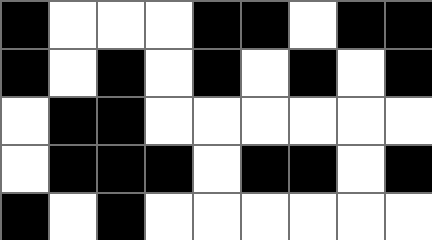[["black", "white", "white", "white", "black", "black", "white", "black", "black"], ["black", "white", "black", "white", "black", "white", "black", "white", "black"], ["white", "black", "black", "white", "white", "white", "white", "white", "white"], ["white", "black", "black", "black", "white", "black", "black", "white", "black"], ["black", "white", "black", "white", "white", "white", "white", "white", "white"]]